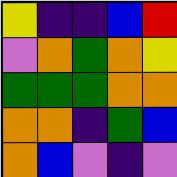[["yellow", "indigo", "indigo", "blue", "red"], ["violet", "orange", "green", "orange", "yellow"], ["green", "green", "green", "orange", "orange"], ["orange", "orange", "indigo", "green", "blue"], ["orange", "blue", "violet", "indigo", "violet"]]